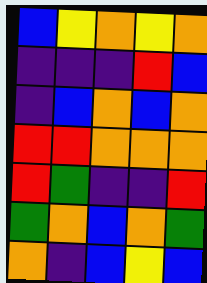[["blue", "yellow", "orange", "yellow", "orange"], ["indigo", "indigo", "indigo", "red", "blue"], ["indigo", "blue", "orange", "blue", "orange"], ["red", "red", "orange", "orange", "orange"], ["red", "green", "indigo", "indigo", "red"], ["green", "orange", "blue", "orange", "green"], ["orange", "indigo", "blue", "yellow", "blue"]]